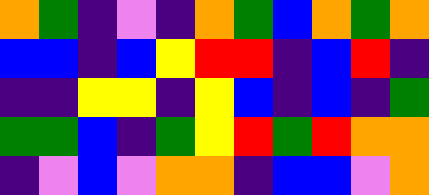[["orange", "green", "indigo", "violet", "indigo", "orange", "green", "blue", "orange", "green", "orange"], ["blue", "blue", "indigo", "blue", "yellow", "red", "red", "indigo", "blue", "red", "indigo"], ["indigo", "indigo", "yellow", "yellow", "indigo", "yellow", "blue", "indigo", "blue", "indigo", "green"], ["green", "green", "blue", "indigo", "green", "yellow", "red", "green", "red", "orange", "orange"], ["indigo", "violet", "blue", "violet", "orange", "orange", "indigo", "blue", "blue", "violet", "orange"]]